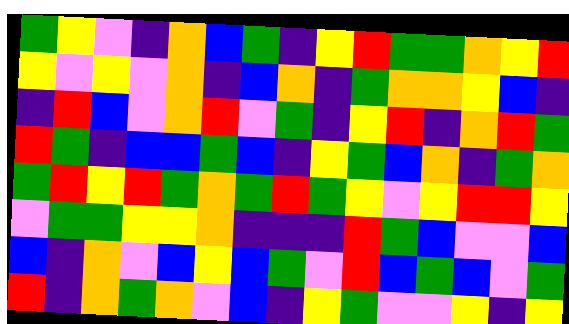[["green", "yellow", "violet", "indigo", "orange", "blue", "green", "indigo", "yellow", "red", "green", "green", "orange", "yellow", "red"], ["yellow", "violet", "yellow", "violet", "orange", "indigo", "blue", "orange", "indigo", "green", "orange", "orange", "yellow", "blue", "indigo"], ["indigo", "red", "blue", "violet", "orange", "red", "violet", "green", "indigo", "yellow", "red", "indigo", "orange", "red", "green"], ["red", "green", "indigo", "blue", "blue", "green", "blue", "indigo", "yellow", "green", "blue", "orange", "indigo", "green", "orange"], ["green", "red", "yellow", "red", "green", "orange", "green", "red", "green", "yellow", "violet", "yellow", "red", "red", "yellow"], ["violet", "green", "green", "yellow", "yellow", "orange", "indigo", "indigo", "indigo", "red", "green", "blue", "violet", "violet", "blue"], ["blue", "indigo", "orange", "violet", "blue", "yellow", "blue", "green", "violet", "red", "blue", "green", "blue", "violet", "green"], ["red", "indigo", "orange", "green", "orange", "violet", "blue", "indigo", "yellow", "green", "violet", "violet", "yellow", "indigo", "yellow"]]